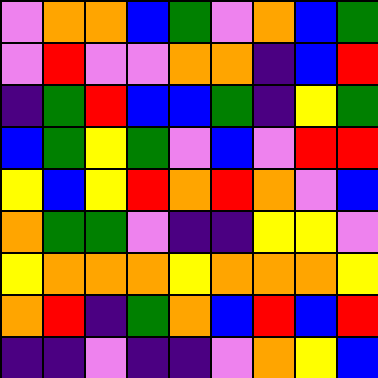[["violet", "orange", "orange", "blue", "green", "violet", "orange", "blue", "green"], ["violet", "red", "violet", "violet", "orange", "orange", "indigo", "blue", "red"], ["indigo", "green", "red", "blue", "blue", "green", "indigo", "yellow", "green"], ["blue", "green", "yellow", "green", "violet", "blue", "violet", "red", "red"], ["yellow", "blue", "yellow", "red", "orange", "red", "orange", "violet", "blue"], ["orange", "green", "green", "violet", "indigo", "indigo", "yellow", "yellow", "violet"], ["yellow", "orange", "orange", "orange", "yellow", "orange", "orange", "orange", "yellow"], ["orange", "red", "indigo", "green", "orange", "blue", "red", "blue", "red"], ["indigo", "indigo", "violet", "indigo", "indigo", "violet", "orange", "yellow", "blue"]]